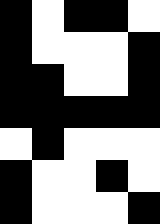[["black", "white", "black", "black", "white"], ["black", "white", "white", "white", "black"], ["black", "black", "white", "white", "black"], ["black", "black", "black", "black", "black"], ["white", "black", "white", "white", "white"], ["black", "white", "white", "black", "white"], ["black", "white", "white", "white", "black"]]